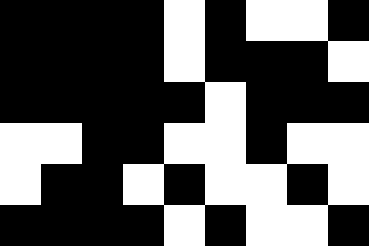[["black", "black", "black", "black", "white", "black", "white", "white", "black"], ["black", "black", "black", "black", "white", "black", "black", "black", "white"], ["black", "black", "black", "black", "black", "white", "black", "black", "black"], ["white", "white", "black", "black", "white", "white", "black", "white", "white"], ["white", "black", "black", "white", "black", "white", "white", "black", "white"], ["black", "black", "black", "black", "white", "black", "white", "white", "black"]]